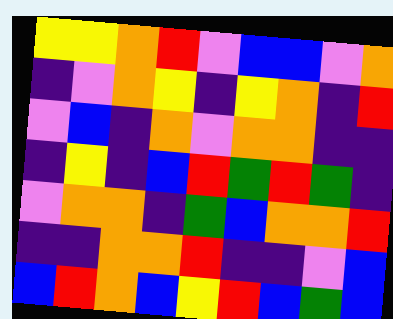[["yellow", "yellow", "orange", "red", "violet", "blue", "blue", "violet", "orange"], ["indigo", "violet", "orange", "yellow", "indigo", "yellow", "orange", "indigo", "red"], ["violet", "blue", "indigo", "orange", "violet", "orange", "orange", "indigo", "indigo"], ["indigo", "yellow", "indigo", "blue", "red", "green", "red", "green", "indigo"], ["violet", "orange", "orange", "indigo", "green", "blue", "orange", "orange", "red"], ["indigo", "indigo", "orange", "orange", "red", "indigo", "indigo", "violet", "blue"], ["blue", "red", "orange", "blue", "yellow", "red", "blue", "green", "blue"]]